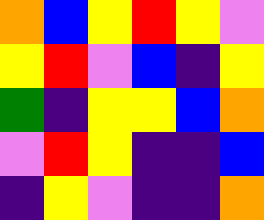[["orange", "blue", "yellow", "red", "yellow", "violet"], ["yellow", "red", "violet", "blue", "indigo", "yellow"], ["green", "indigo", "yellow", "yellow", "blue", "orange"], ["violet", "red", "yellow", "indigo", "indigo", "blue"], ["indigo", "yellow", "violet", "indigo", "indigo", "orange"]]